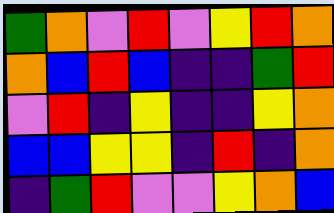[["green", "orange", "violet", "red", "violet", "yellow", "red", "orange"], ["orange", "blue", "red", "blue", "indigo", "indigo", "green", "red"], ["violet", "red", "indigo", "yellow", "indigo", "indigo", "yellow", "orange"], ["blue", "blue", "yellow", "yellow", "indigo", "red", "indigo", "orange"], ["indigo", "green", "red", "violet", "violet", "yellow", "orange", "blue"]]